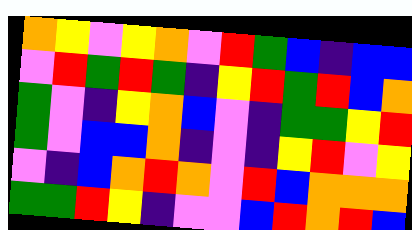[["orange", "yellow", "violet", "yellow", "orange", "violet", "red", "green", "blue", "indigo", "blue", "blue"], ["violet", "red", "green", "red", "green", "indigo", "yellow", "red", "green", "red", "blue", "orange"], ["green", "violet", "indigo", "yellow", "orange", "blue", "violet", "indigo", "green", "green", "yellow", "red"], ["green", "violet", "blue", "blue", "orange", "indigo", "violet", "indigo", "yellow", "red", "violet", "yellow"], ["violet", "indigo", "blue", "orange", "red", "orange", "violet", "red", "blue", "orange", "orange", "orange"], ["green", "green", "red", "yellow", "indigo", "violet", "violet", "blue", "red", "orange", "red", "blue"]]